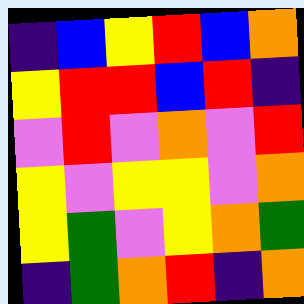[["indigo", "blue", "yellow", "red", "blue", "orange"], ["yellow", "red", "red", "blue", "red", "indigo"], ["violet", "red", "violet", "orange", "violet", "red"], ["yellow", "violet", "yellow", "yellow", "violet", "orange"], ["yellow", "green", "violet", "yellow", "orange", "green"], ["indigo", "green", "orange", "red", "indigo", "orange"]]